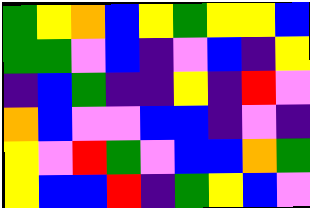[["green", "yellow", "orange", "blue", "yellow", "green", "yellow", "yellow", "blue"], ["green", "green", "violet", "blue", "indigo", "violet", "blue", "indigo", "yellow"], ["indigo", "blue", "green", "indigo", "indigo", "yellow", "indigo", "red", "violet"], ["orange", "blue", "violet", "violet", "blue", "blue", "indigo", "violet", "indigo"], ["yellow", "violet", "red", "green", "violet", "blue", "blue", "orange", "green"], ["yellow", "blue", "blue", "red", "indigo", "green", "yellow", "blue", "violet"]]